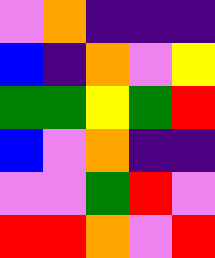[["violet", "orange", "indigo", "indigo", "indigo"], ["blue", "indigo", "orange", "violet", "yellow"], ["green", "green", "yellow", "green", "red"], ["blue", "violet", "orange", "indigo", "indigo"], ["violet", "violet", "green", "red", "violet"], ["red", "red", "orange", "violet", "red"]]